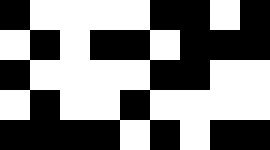[["black", "white", "white", "white", "white", "black", "black", "white", "black"], ["white", "black", "white", "black", "black", "white", "black", "black", "black"], ["black", "white", "white", "white", "white", "black", "black", "white", "white"], ["white", "black", "white", "white", "black", "white", "white", "white", "white"], ["black", "black", "black", "black", "white", "black", "white", "black", "black"]]